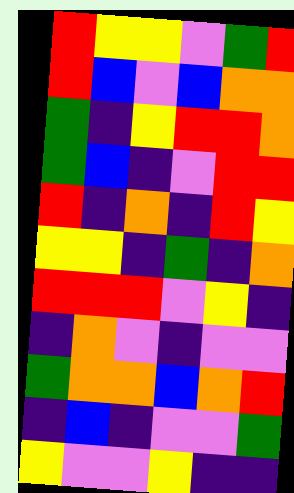[["red", "yellow", "yellow", "violet", "green", "red"], ["red", "blue", "violet", "blue", "orange", "orange"], ["green", "indigo", "yellow", "red", "red", "orange"], ["green", "blue", "indigo", "violet", "red", "red"], ["red", "indigo", "orange", "indigo", "red", "yellow"], ["yellow", "yellow", "indigo", "green", "indigo", "orange"], ["red", "red", "red", "violet", "yellow", "indigo"], ["indigo", "orange", "violet", "indigo", "violet", "violet"], ["green", "orange", "orange", "blue", "orange", "red"], ["indigo", "blue", "indigo", "violet", "violet", "green"], ["yellow", "violet", "violet", "yellow", "indigo", "indigo"]]